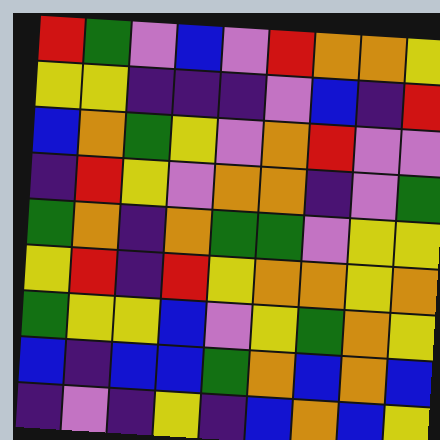[["red", "green", "violet", "blue", "violet", "red", "orange", "orange", "yellow"], ["yellow", "yellow", "indigo", "indigo", "indigo", "violet", "blue", "indigo", "red"], ["blue", "orange", "green", "yellow", "violet", "orange", "red", "violet", "violet"], ["indigo", "red", "yellow", "violet", "orange", "orange", "indigo", "violet", "green"], ["green", "orange", "indigo", "orange", "green", "green", "violet", "yellow", "yellow"], ["yellow", "red", "indigo", "red", "yellow", "orange", "orange", "yellow", "orange"], ["green", "yellow", "yellow", "blue", "violet", "yellow", "green", "orange", "yellow"], ["blue", "indigo", "blue", "blue", "green", "orange", "blue", "orange", "blue"], ["indigo", "violet", "indigo", "yellow", "indigo", "blue", "orange", "blue", "yellow"]]